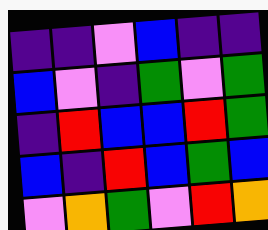[["indigo", "indigo", "violet", "blue", "indigo", "indigo"], ["blue", "violet", "indigo", "green", "violet", "green"], ["indigo", "red", "blue", "blue", "red", "green"], ["blue", "indigo", "red", "blue", "green", "blue"], ["violet", "orange", "green", "violet", "red", "orange"]]